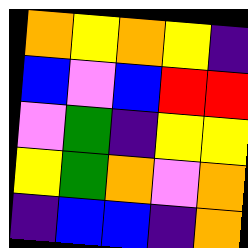[["orange", "yellow", "orange", "yellow", "indigo"], ["blue", "violet", "blue", "red", "red"], ["violet", "green", "indigo", "yellow", "yellow"], ["yellow", "green", "orange", "violet", "orange"], ["indigo", "blue", "blue", "indigo", "orange"]]